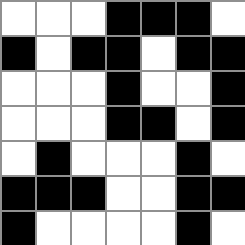[["white", "white", "white", "black", "black", "black", "white"], ["black", "white", "black", "black", "white", "black", "black"], ["white", "white", "white", "black", "white", "white", "black"], ["white", "white", "white", "black", "black", "white", "black"], ["white", "black", "white", "white", "white", "black", "white"], ["black", "black", "black", "white", "white", "black", "black"], ["black", "white", "white", "white", "white", "black", "white"]]